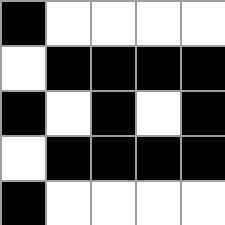[["black", "white", "white", "white", "white"], ["white", "black", "black", "black", "black"], ["black", "white", "black", "white", "black"], ["white", "black", "black", "black", "black"], ["black", "white", "white", "white", "white"]]